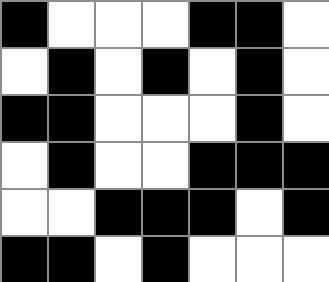[["black", "white", "white", "white", "black", "black", "white"], ["white", "black", "white", "black", "white", "black", "white"], ["black", "black", "white", "white", "white", "black", "white"], ["white", "black", "white", "white", "black", "black", "black"], ["white", "white", "black", "black", "black", "white", "black"], ["black", "black", "white", "black", "white", "white", "white"]]